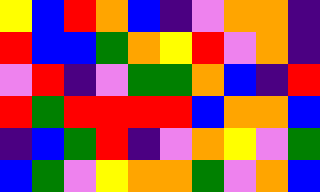[["yellow", "blue", "red", "orange", "blue", "indigo", "violet", "orange", "orange", "indigo"], ["red", "blue", "blue", "green", "orange", "yellow", "red", "violet", "orange", "indigo"], ["violet", "red", "indigo", "violet", "green", "green", "orange", "blue", "indigo", "red"], ["red", "green", "red", "red", "red", "red", "blue", "orange", "orange", "blue"], ["indigo", "blue", "green", "red", "indigo", "violet", "orange", "yellow", "violet", "green"], ["blue", "green", "violet", "yellow", "orange", "orange", "green", "violet", "orange", "blue"]]